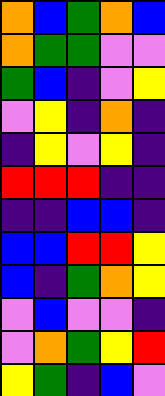[["orange", "blue", "green", "orange", "blue"], ["orange", "green", "green", "violet", "violet"], ["green", "blue", "indigo", "violet", "yellow"], ["violet", "yellow", "indigo", "orange", "indigo"], ["indigo", "yellow", "violet", "yellow", "indigo"], ["red", "red", "red", "indigo", "indigo"], ["indigo", "indigo", "blue", "blue", "indigo"], ["blue", "blue", "red", "red", "yellow"], ["blue", "indigo", "green", "orange", "yellow"], ["violet", "blue", "violet", "violet", "indigo"], ["violet", "orange", "green", "yellow", "red"], ["yellow", "green", "indigo", "blue", "violet"]]